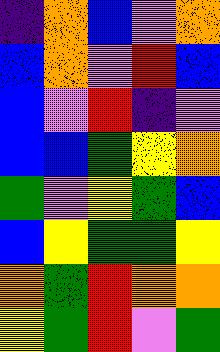[["indigo", "orange", "blue", "violet", "orange"], ["blue", "orange", "violet", "red", "blue"], ["blue", "violet", "red", "indigo", "violet"], ["blue", "blue", "green", "yellow", "orange"], ["green", "violet", "yellow", "green", "blue"], ["blue", "yellow", "green", "green", "yellow"], ["orange", "green", "red", "orange", "orange"], ["yellow", "green", "red", "violet", "green"]]